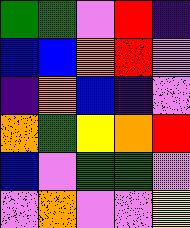[["green", "green", "violet", "red", "indigo"], ["blue", "blue", "orange", "red", "violet"], ["indigo", "orange", "blue", "indigo", "violet"], ["orange", "green", "yellow", "orange", "red"], ["blue", "violet", "green", "green", "violet"], ["violet", "orange", "violet", "violet", "yellow"]]